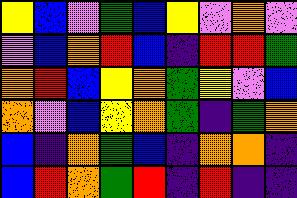[["yellow", "blue", "violet", "green", "blue", "yellow", "violet", "orange", "violet"], ["violet", "blue", "orange", "red", "blue", "indigo", "red", "red", "green"], ["orange", "red", "blue", "yellow", "orange", "green", "yellow", "violet", "blue"], ["orange", "violet", "blue", "yellow", "orange", "green", "indigo", "green", "orange"], ["blue", "indigo", "orange", "green", "blue", "indigo", "orange", "orange", "indigo"], ["blue", "red", "orange", "green", "red", "indigo", "red", "indigo", "indigo"]]